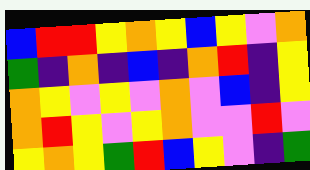[["blue", "red", "red", "yellow", "orange", "yellow", "blue", "yellow", "violet", "orange"], ["green", "indigo", "orange", "indigo", "blue", "indigo", "orange", "red", "indigo", "yellow"], ["orange", "yellow", "violet", "yellow", "violet", "orange", "violet", "blue", "indigo", "yellow"], ["orange", "red", "yellow", "violet", "yellow", "orange", "violet", "violet", "red", "violet"], ["yellow", "orange", "yellow", "green", "red", "blue", "yellow", "violet", "indigo", "green"]]